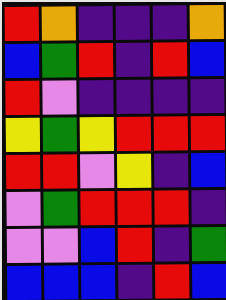[["red", "orange", "indigo", "indigo", "indigo", "orange"], ["blue", "green", "red", "indigo", "red", "blue"], ["red", "violet", "indigo", "indigo", "indigo", "indigo"], ["yellow", "green", "yellow", "red", "red", "red"], ["red", "red", "violet", "yellow", "indigo", "blue"], ["violet", "green", "red", "red", "red", "indigo"], ["violet", "violet", "blue", "red", "indigo", "green"], ["blue", "blue", "blue", "indigo", "red", "blue"]]